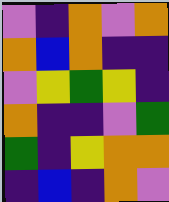[["violet", "indigo", "orange", "violet", "orange"], ["orange", "blue", "orange", "indigo", "indigo"], ["violet", "yellow", "green", "yellow", "indigo"], ["orange", "indigo", "indigo", "violet", "green"], ["green", "indigo", "yellow", "orange", "orange"], ["indigo", "blue", "indigo", "orange", "violet"]]